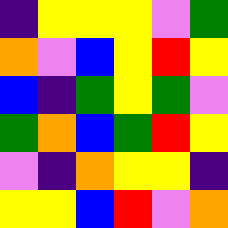[["indigo", "yellow", "yellow", "yellow", "violet", "green"], ["orange", "violet", "blue", "yellow", "red", "yellow"], ["blue", "indigo", "green", "yellow", "green", "violet"], ["green", "orange", "blue", "green", "red", "yellow"], ["violet", "indigo", "orange", "yellow", "yellow", "indigo"], ["yellow", "yellow", "blue", "red", "violet", "orange"]]